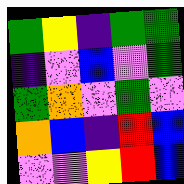[["green", "yellow", "indigo", "green", "green"], ["indigo", "violet", "blue", "violet", "green"], ["green", "orange", "violet", "green", "violet"], ["orange", "blue", "indigo", "red", "blue"], ["violet", "violet", "yellow", "red", "blue"]]